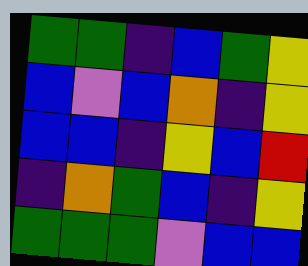[["green", "green", "indigo", "blue", "green", "yellow"], ["blue", "violet", "blue", "orange", "indigo", "yellow"], ["blue", "blue", "indigo", "yellow", "blue", "red"], ["indigo", "orange", "green", "blue", "indigo", "yellow"], ["green", "green", "green", "violet", "blue", "blue"]]